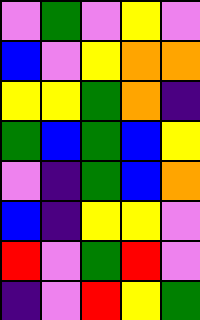[["violet", "green", "violet", "yellow", "violet"], ["blue", "violet", "yellow", "orange", "orange"], ["yellow", "yellow", "green", "orange", "indigo"], ["green", "blue", "green", "blue", "yellow"], ["violet", "indigo", "green", "blue", "orange"], ["blue", "indigo", "yellow", "yellow", "violet"], ["red", "violet", "green", "red", "violet"], ["indigo", "violet", "red", "yellow", "green"]]